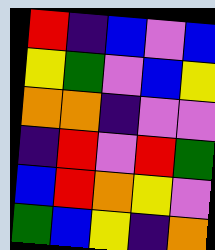[["red", "indigo", "blue", "violet", "blue"], ["yellow", "green", "violet", "blue", "yellow"], ["orange", "orange", "indigo", "violet", "violet"], ["indigo", "red", "violet", "red", "green"], ["blue", "red", "orange", "yellow", "violet"], ["green", "blue", "yellow", "indigo", "orange"]]